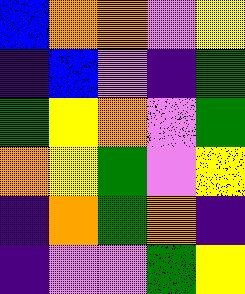[["blue", "orange", "orange", "violet", "yellow"], ["indigo", "blue", "violet", "indigo", "green"], ["green", "yellow", "orange", "violet", "green"], ["orange", "yellow", "green", "violet", "yellow"], ["indigo", "orange", "green", "orange", "indigo"], ["indigo", "violet", "violet", "green", "yellow"]]